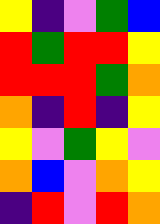[["yellow", "indigo", "violet", "green", "blue"], ["red", "green", "red", "red", "yellow"], ["red", "red", "red", "green", "orange"], ["orange", "indigo", "red", "indigo", "yellow"], ["yellow", "violet", "green", "yellow", "violet"], ["orange", "blue", "violet", "orange", "yellow"], ["indigo", "red", "violet", "red", "orange"]]